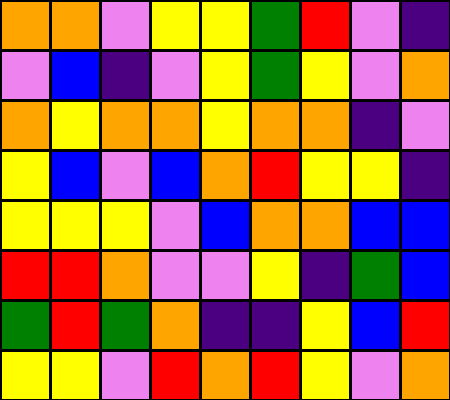[["orange", "orange", "violet", "yellow", "yellow", "green", "red", "violet", "indigo"], ["violet", "blue", "indigo", "violet", "yellow", "green", "yellow", "violet", "orange"], ["orange", "yellow", "orange", "orange", "yellow", "orange", "orange", "indigo", "violet"], ["yellow", "blue", "violet", "blue", "orange", "red", "yellow", "yellow", "indigo"], ["yellow", "yellow", "yellow", "violet", "blue", "orange", "orange", "blue", "blue"], ["red", "red", "orange", "violet", "violet", "yellow", "indigo", "green", "blue"], ["green", "red", "green", "orange", "indigo", "indigo", "yellow", "blue", "red"], ["yellow", "yellow", "violet", "red", "orange", "red", "yellow", "violet", "orange"]]